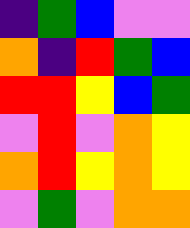[["indigo", "green", "blue", "violet", "violet"], ["orange", "indigo", "red", "green", "blue"], ["red", "red", "yellow", "blue", "green"], ["violet", "red", "violet", "orange", "yellow"], ["orange", "red", "yellow", "orange", "yellow"], ["violet", "green", "violet", "orange", "orange"]]